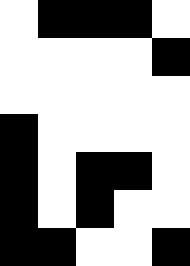[["white", "black", "black", "black", "white"], ["white", "white", "white", "white", "black"], ["white", "white", "white", "white", "white"], ["black", "white", "white", "white", "white"], ["black", "white", "black", "black", "white"], ["black", "white", "black", "white", "white"], ["black", "black", "white", "white", "black"]]